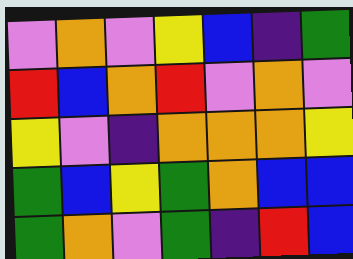[["violet", "orange", "violet", "yellow", "blue", "indigo", "green"], ["red", "blue", "orange", "red", "violet", "orange", "violet"], ["yellow", "violet", "indigo", "orange", "orange", "orange", "yellow"], ["green", "blue", "yellow", "green", "orange", "blue", "blue"], ["green", "orange", "violet", "green", "indigo", "red", "blue"]]